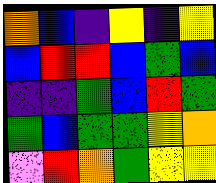[["orange", "blue", "indigo", "yellow", "indigo", "yellow"], ["blue", "red", "red", "blue", "green", "blue"], ["indigo", "indigo", "green", "blue", "red", "green"], ["green", "blue", "green", "green", "yellow", "orange"], ["violet", "red", "orange", "green", "yellow", "yellow"]]